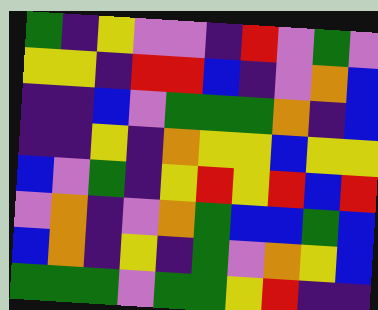[["green", "indigo", "yellow", "violet", "violet", "indigo", "red", "violet", "green", "violet"], ["yellow", "yellow", "indigo", "red", "red", "blue", "indigo", "violet", "orange", "blue"], ["indigo", "indigo", "blue", "violet", "green", "green", "green", "orange", "indigo", "blue"], ["indigo", "indigo", "yellow", "indigo", "orange", "yellow", "yellow", "blue", "yellow", "yellow"], ["blue", "violet", "green", "indigo", "yellow", "red", "yellow", "red", "blue", "red"], ["violet", "orange", "indigo", "violet", "orange", "green", "blue", "blue", "green", "blue"], ["blue", "orange", "indigo", "yellow", "indigo", "green", "violet", "orange", "yellow", "blue"], ["green", "green", "green", "violet", "green", "green", "yellow", "red", "indigo", "indigo"]]